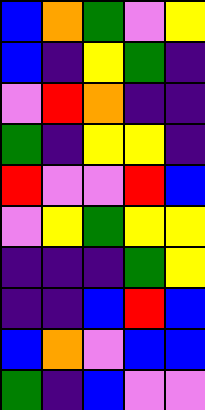[["blue", "orange", "green", "violet", "yellow"], ["blue", "indigo", "yellow", "green", "indigo"], ["violet", "red", "orange", "indigo", "indigo"], ["green", "indigo", "yellow", "yellow", "indigo"], ["red", "violet", "violet", "red", "blue"], ["violet", "yellow", "green", "yellow", "yellow"], ["indigo", "indigo", "indigo", "green", "yellow"], ["indigo", "indigo", "blue", "red", "blue"], ["blue", "orange", "violet", "blue", "blue"], ["green", "indigo", "blue", "violet", "violet"]]